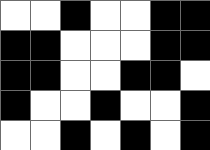[["white", "white", "black", "white", "white", "black", "black"], ["black", "black", "white", "white", "white", "black", "black"], ["black", "black", "white", "white", "black", "black", "white"], ["black", "white", "white", "black", "white", "white", "black"], ["white", "white", "black", "white", "black", "white", "black"]]